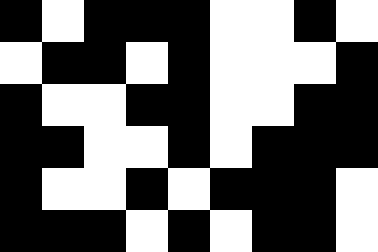[["black", "white", "black", "black", "black", "white", "white", "black", "white"], ["white", "black", "black", "white", "black", "white", "white", "white", "black"], ["black", "white", "white", "black", "black", "white", "white", "black", "black"], ["black", "black", "white", "white", "black", "white", "black", "black", "black"], ["black", "white", "white", "black", "white", "black", "black", "black", "white"], ["black", "black", "black", "white", "black", "white", "black", "black", "white"]]